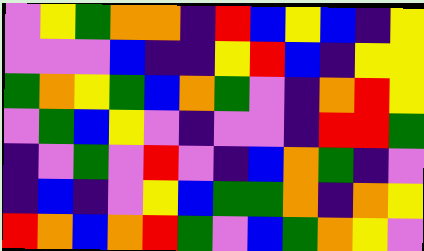[["violet", "yellow", "green", "orange", "orange", "indigo", "red", "blue", "yellow", "blue", "indigo", "yellow"], ["violet", "violet", "violet", "blue", "indigo", "indigo", "yellow", "red", "blue", "indigo", "yellow", "yellow"], ["green", "orange", "yellow", "green", "blue", "orange", "green", "violet", "indigo", "orange", "red", "yellow"], ["violet", "green", "blue", "yellow", "violet", "indigo", "violet", "violet", "indigo", "red", "red", "green"], ["indigo", "violet", "green", "violet", "red", "violet", "indigo", "blue", "orange", "green", "indigo", "violet"], ["indigo", "blue", "indigo", "violet", "yellow", "blue", "green", "green", "orange", "indigo", "orange", "yellow"], ["red", "orange", "blue", "orange", "red", "green", "violet", "blue", "green", "orange", "yellow", "violet"]]